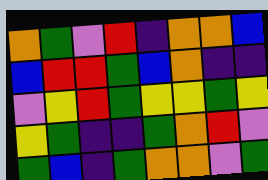[["orange", "green", "violet", "red", "indigo", "orange", "orange", "blue"], ["blue", "red", "red", "green", "blue", "orange", "indigo", "indigo"], ["violet", "yellow", "red", "green", "yellow", "yellow", "green", "yellow"], ["yellow", "green", "indigo", "indigo", "green", "orange", "red", "violet"], ["green", "blue", "indigo", "green", "orange", "orange", "violet", "green"]]